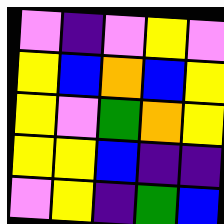[["violet", "indigo", "violet", "yellow", "violet"], ["yellow", "blue", "orange", "blue", "yellow"], ["yellow", "violet", "green", "orange", "yellow"], ["yellow", "yellow", "blue", "indigo", "indigo"], ["violet", "yellow", "indigo", "green", "blue"]]